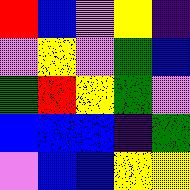[["red", "blue", "violet", "yellow", "indigo"], ["violet", "yellow", "violet", "green", "blue"], ["green", "red", "yellow", "green", "violet"], ["blue", "blue", "blue", "indigo", "green"], ["violet", "blue", "blue", "yellow", "yellow"]]